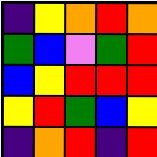[["indigo", "yellow", "orange", "red", "orange"], ["green", "blue", "violet", "green", "red"], ["blue", "yellow", "red", "red", "red"], ["yellow", "red", "green", "blue", "yellow"], ["indigo", "orange", "red", "indigo", "red"]]